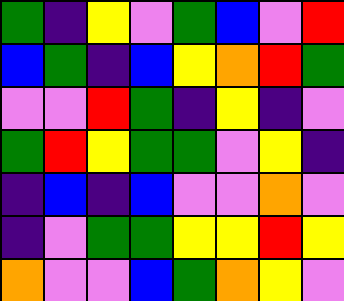[["green", "indigo", "yellow", "violet", "green", "blue", "violet", "red"], ["blue", "green", "indigo", "blue", "yellow", "orange", "red", "green"], ["violet", "violet", "red", "green", "indigo", "yellow", "indigo", "violet"], ["green", "red", "yellow", "green", "green", "violet", "yellow", "indigo"], ["indigo", "blue", "indigo", "blue", "violet", "violet", "orange", "violet"], ["indigo", "violet", "green", "green", "yellow", "yellow", "red", "yellow"], ["orange", "violet", "violet", "blue", "green", "orange", "yellow", "violet"]]